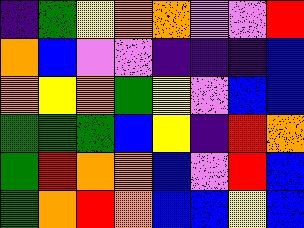[["indigo", "green", "yellow", "orange", "orange", "violet", "violet", "red"], ["orange", "blue", "violet", "violet", "indigo", "indigo", "indigo", "blue"], ["orange", "yellow", "orange", "green", "yellow", "violet", "blue", "blue"], ["green", "green", "green", "blue", "yellow", "indigo", "red", "orange"], ["green", "red", "orange", "orange", "blue", "violet", "red", "blue"], ["green", "orange", "red", "orange", "blue", "blue", "yellow", "blue"]]